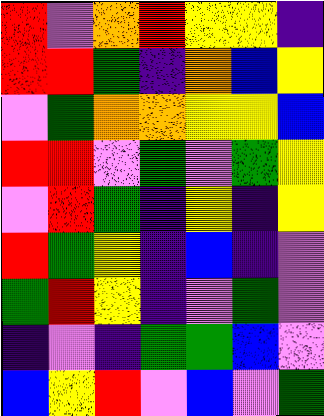[["red", "violet", "orange", "red", "yellow", "yellow", "indigo"], ["red", "red", "green", "indigo", "orange", "blue", "yellow"], ["violet", "green", "orange", "orange", "yellow", "yellow", "blue"], ["red", "red", "violet", "green", "violet", "green", "yellow"], ["violet", "red", "green", "indigo", "yellow", "indigo", "yellow"], ["red", "green", "yellow", "indigo", "blue", "indigo", "violet"], ["green", "red", "yellow", "indigo", "violet", "green", "violet"], ["indigo", "violet", "indigo", "green", "green", "blue", "violet"], ["blue", "yellow", "red", "violet", "blue", "violet", "green"]]